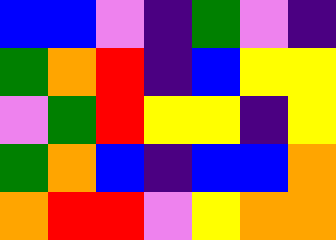[["blue", "blue", "violet", "indigo", "green", "violet", "indigo"], ["green", "orange", "red", "indigo", "blue", "yellow", "yellow"], ["violet", "green", "red", "yellow", "yellow", "indigo", "yellow"], ["green", "orange", "blue", "indigo", "blue", "blue", "orange"], ["orange", "red", "red", "violet", "yellow", "orange", "orange"]]